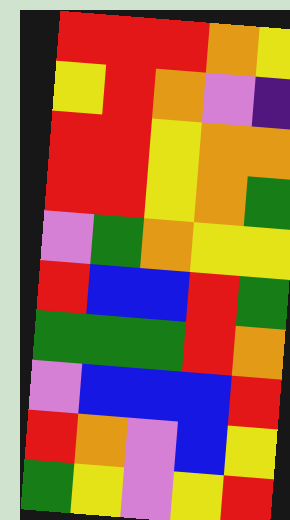[["red", "red", "red", "orange", "yellow"], ["yellow", "red", "orange", "violet", "indigo"], ["red", "red", "yellow", "orange", "orange"], ["red", "red", "yellow", "orange", "green"], ["violet", "green", "orange", "yellow", "yellow"], ["red", "blue", "blue", "red", "green"], ["green", "green", "green", "red", "orange"], ["violet", "blue", "blue", "blue", "red"], ["red", "orange", "violet", "blue", "yellow"], ["green", "yellow", "violet", "yellow", "red"]]